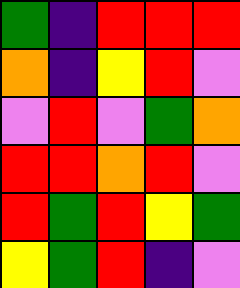[["green", "indigo", "red", "red", "red"], ["orange", "indigo", "yellow", "red", "violet"], ["violet", "red", "violet", "green", "orange"], ["red", "red", "orange", "red", "violet"], ["red", "green", "red", "yellow", "green"], ["yellow", "green", "red", "indigo", "violet"]]